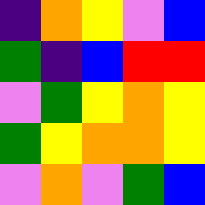[["indigo", "orange", "yellow", "violet", "blue"], ["green", "indigo", "blue", "red", "red"], ["violet", "green", "yellow", "orange", "yellow"], ["green", "yellow", "orange", "orange", "yellow"], ["violet", "orange", "violet", "green", "blue"]]